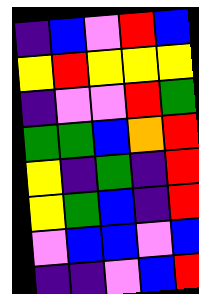[["indigo", "blue", "violet", "red", "blue"], ["yellow", "red", "yellow", "yellow", "yellow"], ["indigo", "violet", "violet", "red", "green"], ["green", "green", "blue", "orange", "red"], ["yellow", "indigo", "green", "indigo", "red"], ["yellow", "green", "blue", "indigo", "red"], ["violet", "blue", "blue", "violet", "blue"], ["indigo", "indigo", "violet", "blue", "red"]]